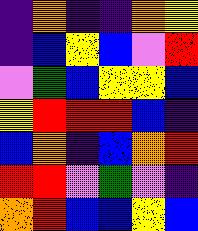[["indigo", "orange", "indigo", "indigo", "orange", "yellow"], ["indigo", "blue", "yellow", "blue", "violet", "red"], ["violet", "green", "blue", "yellow", "yellow", "blue"], ["yellow", "red", "red", "red", "blue", "indigo"], ["blue", "orange", "indigo", "blue", "orange", "red"], ["red", "red", "violet", "green", "violet", "indigo"], ["orange", "red", "blue", "blue", "yellow", "blue"]]